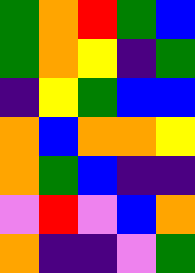[["green", "orange", "red", "green", "blue"], ["green", "orange", "yellow", "indigo", "green"], ["indigo", "yellow", "green", "blue", "blue"], ["orange", "blue", "orange", "orange", "yellow"], ["orange", "green", "blue", "indigo", "indigo"], ["violet", "red", "violet", "blue", "orange"], ["orange", "indigo", "indigo", "violet", "green"]]